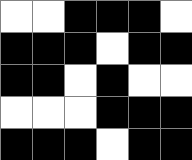[["white", "white", "black", "black", "black", "white"], ["black", "black", "black", "white", "black", "black"], ["black", "black", "white", "black", "white", "white"], ["white", "white", "white", "black", "black", "black"], ["black", "black", "black", "white", "black", "black"]]